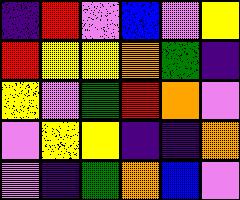[["indigo", "red", "violet", "blue", "violet", "yellow"], ["red", "yellow", "yellow", "orange", "green", "indigo"], ["yellow", "violet", "green", "red", "orange", "violet"], ["violet", "yellow", "yellow", "indigo", "indigo", "orange"], ["violet", "indigo", "green", "orange", "blue", "violet"]]